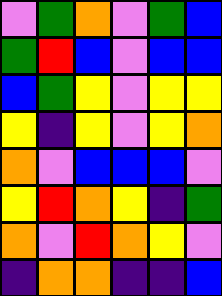[["violet", "green", "orange", "violet", "green", "blue"], ["green", "red", "blue", "violet", "blue", "blue"], ["blue", "green", "yellow", "violet", "yellow", "yellow"], ["yellow", "indigo", "yellow", "violet", "yellow", "orange"], ["orange", "violet", "blue", "blue", "blue", "violet"], ["yellow", "red", "orange", "yellow", "indigo", "green"], ["orange", "violet", "red", "orange", "yellow", "violet"], ["indigo", "orange", "orange", "indigo", "indigo", "blue"]]